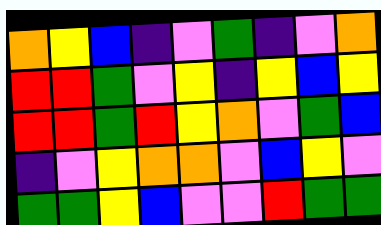[["orange", "yellow", "blue", "indigo", "violet", "green", "indigo", "violet", "orange"], ["red", "red", "green", "violet", "yellow", "indigo", "yellow", "blue", "yellow"], ["red", "red", "green", "red", "yellow", "orange", "violet", "green", "blue"], ["indigo", "violet", "yellow", "orange", "orange", "violet", "blue", "yellow", "violet"], ["green", "green", "yellow", "blue", "violet", "violet", "red", "green", "green"]]